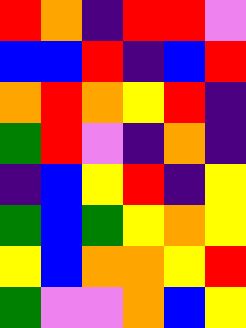[["red", "orange", "indigo", "red", "red", "violet"], ["blue", "blue", "red", "indigo", "blue", "red"], ["orange", "red", "orange", "yellow", "red", "indigo"], ["green", "red", "violet", "indigo", "orange", "indigo"], ["indigo", "blue", "yellow", "red", "indigo", "yellow"], ["green", "blue", "green", "yellow", "orange", "yellow"], ["yellow", "blue", "orange", "orange", "yellow", "red"], ["green", "violet", "violet", "orange", "blue", "yellow"]]